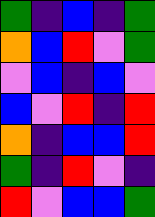[["green", "indigo", "blue", "indigo", "green"], ["orange", "blue", "red", "violet", "green"], ["violet", "blue", "indigo", "blue", "violet"], ["blue", "violet", "red", "indigo", "red"], ["orange", "indigo", "blue", "blue", "red"], ["green", "indigo", "red", "violet", "indigo"], ["red", "violet", "blue", "blue", "green"]]